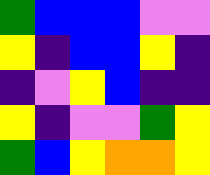[["green", "blue", "blue", "blue", "violet", "violet"], ["yellow", "indigo", "blue", "blue", "yellow", "indigo"], ["indigo", "violet", "yellow", "blue", "indigo", "indigo"], ["yellow", "indigo", "violet", "violet", "green", "yellow"], ["green", "blue", "yellow", "orange", "orange", "yellow"]]